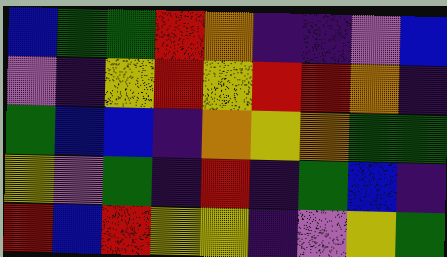[["blue", "green", "green", "red", "orange", "indigo", "indigo", "violet", "blue"], ["violet", "indigo", "yellow", "red", "yellow", "red", "red", "orange", "indigo"], ["green", "blue", "blue", "indigo", "orange", "yellow", "orange", "green", "green"], ["yellow", "violet", "green", "indigo", "red", "indigo", "green", "blue", "indigo"], ["red", "blue", "red", "yellow", "yellow", "indigo", "violet", "yellow", "green"]]